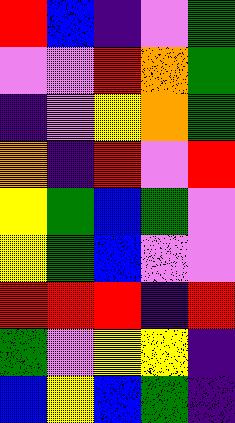[["red", "blue", "indigo", "violet", "green"], ["violet", "violet", "red", "orange", "green"], ["indigo", "violet", "yellow", "orange", "green"], ["orange", "indigo", "red", "violet", "red"], ["yellow", "green", "blue", "green", "violet"], ["yellow", "green", "blue", "violet", "violet"], ["red", "red", "red", "indigo", "red"], ["green", "violet", "yellow", "yellow", "indigo"], ["blue", "yellow", "blue", "green", "indigo"]]